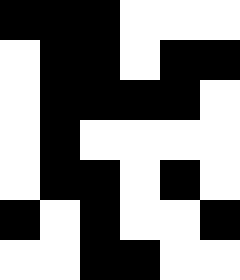[["black", "black", "black", "white", "white", "white"], ["white", "black", "black", "white", "black", "black"], ["white", "black", "black", "black", "black", "white"], ["white", "black", "white", "white", "white", "white"], ["white", "black", "black", "white", "black", "white"], ["black", "white", "black", "white", "white", "black"], ["white", "white", "black", "black", "white", "white"]]